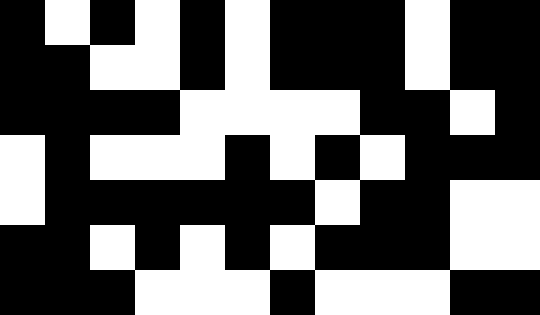[["black", "white", "black", "white", "black", "white", "black", "black", "black", "white", "black", "black"], ["black", "black", "white", "white", "black", "white", "black", "black", "black", "white", "black", "black"], ["black", "black", "black", "black", "white", "white", "white", "white", "black", "black", "white", "black"], ["white", "black", "white", "white", "white", "black", "white", "black", "white", "black", "black", "black"], ["white", "black", "black", "black", "black", "black", "black", "white", "black", "black", "white", "white"], ["black", "black", "white", "black", "white", "black", "white", "black", "black", "black", "white", "white"], ["black", "black", "black", "white", "white", "white", "black", "white", "white", "white", "black", "black"]]